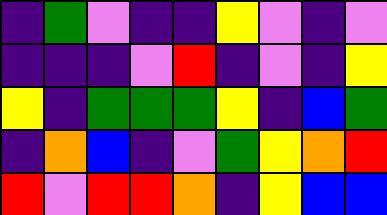[["indigo", "green", "violet", "indigo", "indigo", "yellow", "violet", "indigo", "violet"], ["indigo", "indigo", "indigo", "violet", "red", "indigo", "violet", "indigo", "yellow"], ["yellow", "indigo", "green", "green", "green", "yellow", "indigo", "blue", "green"], ["indigo", "orange", "blue", "indigo", "violet", "green", "yellow", "orange", "red"], ["red", "violet", "red", "red", "orange", "indigo", "yellow", "blue", "blue"]]